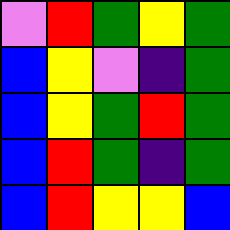[["violet", "red", "green", "yellow", "green"], ["blue", "yellow", "violet", "indigo", "green"], ["blue", "yellow", "green", "red", "green"], ["blue", "red", "green", "indigo", "green"], ["blue", "red", "yellow", "yellow", "blue"]]